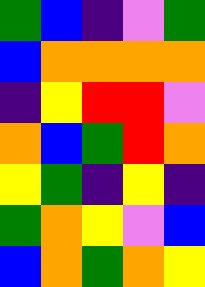[["green", "blue", "indigo", "violet", "green"], ["blue", "orange", "orange", "orange", "orange"], ["indigo", "yellow", "red", "red", "violet"], ["orange", "blue", "green", "red", "orange"], ["yellow", "green", "indigo", "yellow", "indigo"], ["green", "orange", "yellow", "violet", "blue"], ["blue", "orange", "green", "orange", "yellow"]]